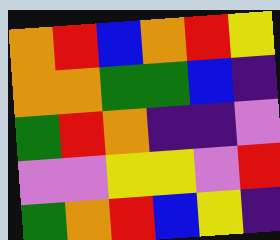[["orange", "red", "blue", "orange", "red", "yellow"], ["orange", "orange", "green", "green", "blue", "indigo"], ["green", "red", "orange", "indigo", "indigo", "violet"], ["violet", "violet", "yellow", "yellow", "violet", "red"], ["green", "orange", "red", "blue", "yellow", "indigo"]]